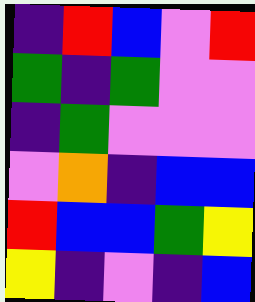[["indigo", "red", "blue", "violet", "red"], ["green", "indigo", "green", "violet", "violet"], ["indigo", "green", "violet", "violet", "violet"], ["violet", "orange", "indigo", "blue", "blue"], ["red", "blue", "blue", "green", "yellow"], ["yellow", "indigo", "violet", "indigo", "blue"]]